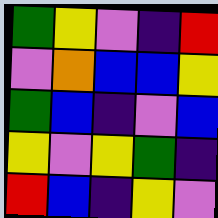[["green", "yellow", "violet", "indigo", "red"], ["violet", "orange", "blue", "blue", "yellow"], ["green", "blue", "indigo", "violet", "blue"], ["yellow", "violet", "yellow", "green", "indigo"], ["red", "blue", "indigo", "yellow", "violet"]]